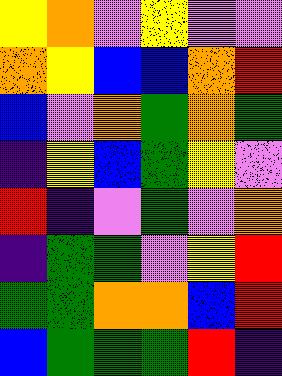[["yellow", "orange", "violet", "yellow", "violet", "violet"], ["orange", "yellow", "blue", "blue", "orange", "red"], ["blue", "violet", "orange", "green", "orange", "green"], ["indigo", "yellow", "blue", "green", "yellow", "violet"], ["red", "indigo", "violet", "green", "violet", "orange"], ["indigo", "green", "green", "violet", "yellow", "red"], ["green", "green", "orange", "orange", "blue", "red"], ["blue", "green", "green", "green", "red", "indigo"]]